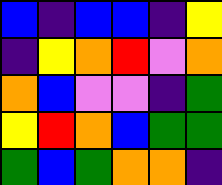[["blue", "indigo", "blue", "blue", "indigo", "yellow"], ["indigo", "yellow", "orange", "red", "violet", "orange"], ["orange", "blue", "violet", "violet", "indigo", "green"], ["yellow", "red", "orange", "blue", "green", "green"], ["green", "blue", "green", "orange", "orange", "indigo"]]